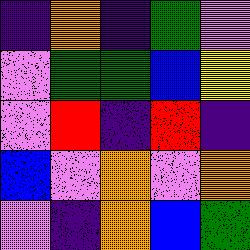[["indigo", "orange", "indigo", "green", "violet"], ["violet", "green", "green", "blue", "yellow"], ["violet", "red", "indigo", "red", "indigo"], ["blue", "violet", "orange", "violet", "orange"], ["violet", "indigo", "orange", "blue", "green"]]